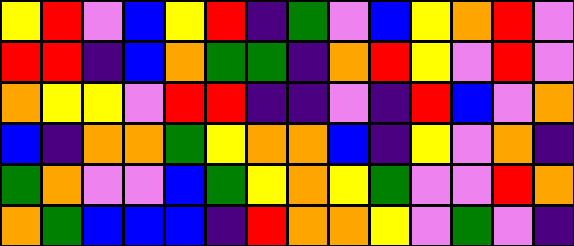[["yellow", "red", "violet", "blue", "yellow", "red", "indigo", "green", "violet", "blue", "yellow", "orange", "red", "violet"], ["red", "red", "indigo", "blue", "orange", "green", "green", "indigo", "orange", "red", "yellow", "violet", "red", "violet"], ["orange", "yellow", "yellow", "violet", "red", "red", "indigo", "indigo", "violet", "indigo", "red", "blue", "violet", "orange"], ["blue", "indigo", "orange", "orange", "green", "yellow", "orange", "orange", "blue", "indigo", "yellow", "violet", "orange", "indigo"], ["green", "orange", "violet", "violet", "blue", "green", "yellow", "orange", "yellow", "green", "violet", "violet", "red", "orange"], ["orange", "green", "blue", "blue", "blue", "indigo", "red", "orange", "orange", "yellow", "violet", "green", "violet", "indigo"]]